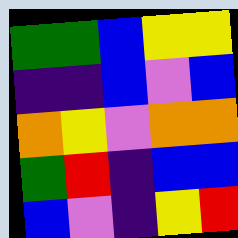[["green", "green", "blue", "yellow", "yellow"], ["indigo", "indigo", "blue", "violet", "blue"], ["orange", "yellow", "violet", "orange", "orange"], ["green", "red", "indigo", "blue", "blue"], ["blue", "violet", "indigo", "yellow", "red"]]